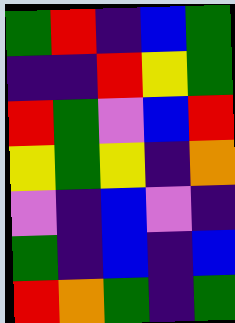[["green", "red", "indigo", "blue", "green"], ["indigo", "indigo", "red", "yellow", "green"], ["red", "green", "violet", "blue", "red"], ["yellow", "green", "yellow", "indigo", "orange"], ["violet", "indigo", "blue", "violet", "indigo"], ["green", "indigo", "blue", "indigo", "blue"], ["red", "orange", "green", "indigo", "green"]]